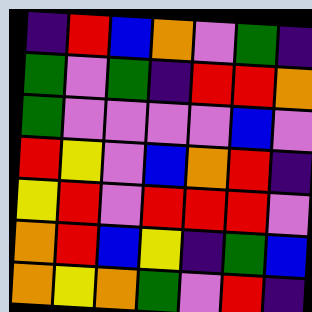[["indigo", "red", "blue", "orange", "violet", "green", "indigo"], ["green", "violet", "green", "indigo", "red", "red", "orange"], ["green", "violet", "violet", "violet", "violet", "blue", "violet"], ["red", "yellow", "violet", "blue", "orange", "red", "indigo"], ["yellow", "red", "violet", "red", "red", "red", "violet"], ["orange", "red", "blue", "yellow", "indigo", "green", "blue"], ["orange", "yellow", "orange", "green", "violet", "red", "indigo"]]